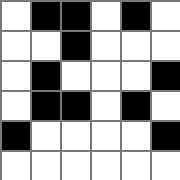[["white", "black", "black", "white", "black", "white"], ["white", "white", "black", "white", "white", "white"], ["white", "black", "white", "white", "white", "black"], ["white", "black", "black", "white", "black", "white"], ["black", "white", "white", "white", "white", "black"], ["white", "white", "white", "white", "white", "white"]]